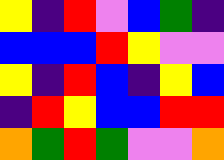[["yellow", "indigo", "red", "violet", "blue", "green", "indigo"], ["blue", "blue", "blue", "red", "yellow", "violet", "violet"], ["yellow", "indigo", "red", "blue", "indigo", "yellow", "blue"], ["indigo", "red", "yellow", "blue", "blue", "red", "red"], ["orange", "green", "red", "green", "violet", "violet", "orange"]]